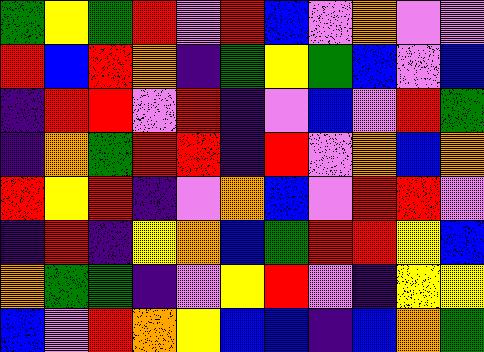[["green", "yellow", "green", "red", "violet", "red", "blue", "violet", "orange", "violet", "violet"], ["red", "blue", "red", "orange", "indigo", "green", "yellow", "green", "blue", "violet", "blue"], ["indigo", "red", "red", "violet", "red", "indigo", "violet", "blue", "violet", "red", "green"], ["indigo", "orange", "green", "red", "red", "indigo", "red", "violet", "orange", "blue", "orange"], ["red", "yellow", "red", "indigo", "violet", "orange", "blue", "violet", "red", "red", "violet"], ["indigo", "red", "indigo", "yellow", "orange", "blue", "green", "red", "red", "yellow", "blue"], ["orange", "green", "green", "indigo", "violet", "yellow", "red", "violet", "indigo", "yellow", "yellow"], ["blue", "violet", "red", "orange", "yellow", "blue", "blue", "indigo", "blue", "orange", "green"]]